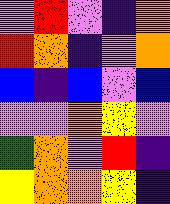[["violet", "red", "violet", "indigo", "orange"], ["red", "orange", "indigo", "violet", "orange"], ["blue", "indigo", "blue", "violet", "blue"], ["violet", "violet", "orange", "yellow", "violet"], ["green", "orange", "violet", "red", "indigo"], ["yellow", "orange", "orange", "yellow", "indigo"]]